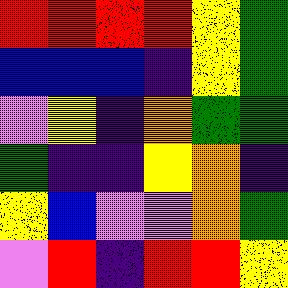[["red", "red", "red", "red", "yellow", "green"], ["blue", "blue", "blue", "indigo", "yellow", "green"], ["violet", "yellow", "indigo", "orange", "green", "green"], ["green", "indigo", "indigo", "yellow", "orange", "indigo"], ["yellow", "blue", "violet", "violet", "orange", "green"], ["violet", "red", "indigo", "red", "red", "yellow"]]